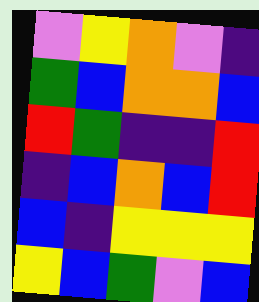[["violet", "yellow", "orange", "violet", "indigo"], ["green", "blue", "orange", "orange", "blue"], ["red", "green", "indigo", "indigo", "red"], ["indigo", "blue", "orange", "blue", "red"], ["blue", "indigo", "yellow", "yellow", "yellow"], ["yellow", "blue", "green", "violet", "blue"]]